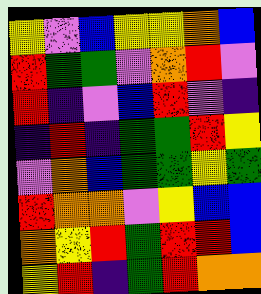[["yellow", "violet", "blue", "yellow", "yellow", "orange", "blue"], ["red", "green", "green", "violet", "orange", "red", "violet"], ["red", "indigo", "violet", "blue", "red", "violet", "indigo"], ["indigo", "red", "indigo", "green", "green", "red", "yellow"], ["violet", "orange", "blue", "green", "green", "yellow", "green"], ["red", "orange", "orange", "violet", "yellow", "blue", "blue"], ["orange", "yellow", "red", "green", "red", "red", "blue"], ["yellow", "red", "indigo", "green", "red", "orange", "orange"]]